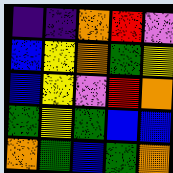[["indigo", "indigo", "orange", "red", "violet"], ["blue", "yellow", "orange", "green", "yellow"], ["blue", "yellow", "violet", "red", "orange"], ["green", "yellow", "green", "blue", "blue"], ["orange", "green", "blue", "green", "orange"]]